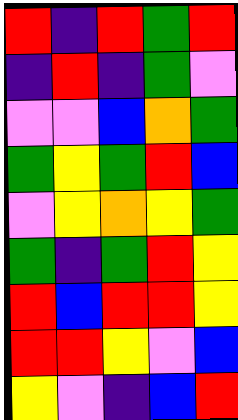[["red", "indigo", "red", "green", "red"], ["indigo", "red", "indigo", "green", "violet"], ["violet", "violet", "blue", "orange", "green"], ["green", "yellow", "green", "red", "blue"], ["violet", "yellow", "orange", "yellow", "green"], ["green", "indigo", "green", "red", "yellow"], ["red", "blue", "red", "red", "yellow"], ["red", "red", "yellow", "violet", "blue"], ["yellow", "violet", "indigo", "blue", "red"]]